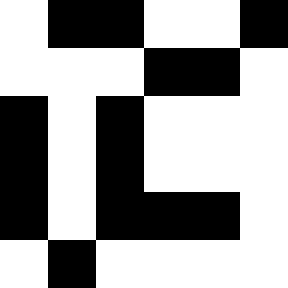[["white", "black", "black", "white", "white", "black"], ["white", "white", "white", "black", "black", "white"], ["black", "white", "black", "white", "white", "white"], ["black", "white", "black", "white", "white", "white"], ["black", "white", "black", "black", "black", "white"], ["white", "black", "white", "white", "white", "white"]]